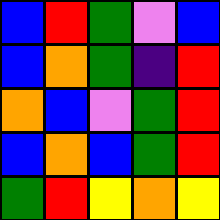[["blue", "red", "green", "violet", "blue"], ["blue", "orange", "green", "indigo", "red"], ["orange", "blue", "violet", "green", "red"], ["blue", "orange", "blue", "green", "red"], ["green", "red", "yellow", "orange", "yellow"]]